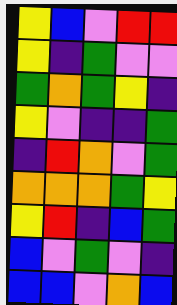[["yellow", "blue", "violet", "red", "red"], ["yellow", "indigo", "green", "violet", "violet"], ["green", "orange", "green", "yellow", "indigo"], ["yellow", "violet", "indigo", "indigo", "green"], ["indigo", "red", "orange", "violet", "green"], ["orange", "orange", "orange", "green", "yellow"], ["yellow", "red", "indigo", "blue", "green"], ["blue", "violet", "green", "violet", "indigo"], ["blue", "blue", "violet", "orange", "blue"]]